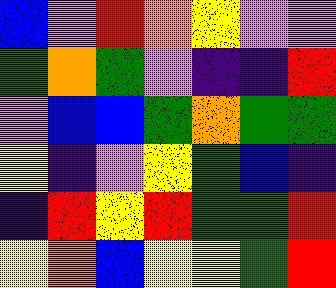[["blue", "violet", "red", "orange", "yellow", "violet", "violet"], ["green", "orange", "green", "violet", "indigo", "indigo", "red"], ["violet", "blue", "blue", "green", "orange", "green", "green"], ["yellow", "indigo", "violet", "yellow", "green", "blue", "indigo"], ["indigo", "red", "yellow", "red", "green", "green", "red"], ["yellow", "orange", "blue", "yellow", "yellow", "green", "red"]]